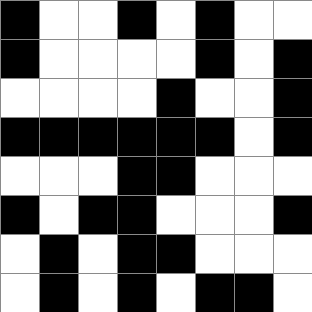[["black", "white", "white", "black", "white", "black", "white", "white"], ["black", "white", "white", "white", "white", "black", "white", "black"], ["white", "white", "white", "white", "black", "white", "white", "black"], ["black", "black", "black", "black", "black", "black", "white", "black"], ["white", "white", "white", "black", "black", "white", "white", "white"], ["black", "white", "black", "black", "white", "white", "white", "black"], ["white", "black", "white", "black", "black", "white", "white", "white"], ["white", "black", "white", "black", "white", "black", "black", "white"]]